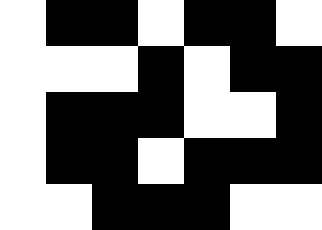[["white", "black", "black", "white", "black", "black", "white"], ["white", "white", "white", "black", "white", "black", "black"], ["white", "black", "black", "black", "white", "white", "black"], ["white", "black", "black", "white", "black", "black", "black"], ["white", "white", "black", "black", "black", "white", "white"]]